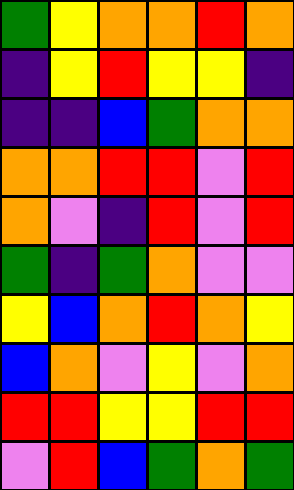[["green", "yellow", "orange", "orange", "red", "orange"], ["indigo", "yellow", "red", "yellow", "yellow", "indigo"], ["indigo", "indigo", "blue", "green", "orange", "orange"], ["orange", "orange", "red", "red", "violet", "red"], ["orange", "violet", "indigo", "red", "violet", "red"], ["green", "indigo", "green", "orange", "violet", "violet"], ["yellow", "blue", "orange", "red", "orange", "yellow"], ["blue", "orange", "violet", "yellow", "violet", "orange"], ["red", "red", "yellow", "yellow", "red", "red"], ["violet", "red", "blue", "green", "orange", "green"]]